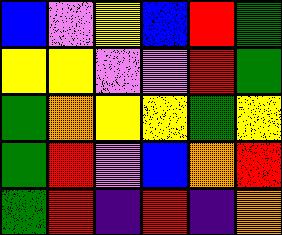[["blue", "violet", "yellow", "blue", "red", "green"], ["yellow", "yellow", "violet", "violet", "red", "green"], ["green", "orange", "yellow", "yellow", "green", "yellow"], ["green", "red", "violet", "blue", "orange", "red"], ["green", "red", "indigo", "red", "indigo", "orange"]]